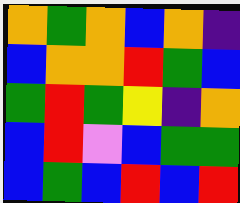[["orange", "green", "orange", "blue", "orange", "indigo"], ["blue", "orange", "orange", "red", "green", "blue"], ["green", "red", "green", "yellow", "indigo", "orange"], ["blue", "red", "violet", "blue", "green", "green"], ["blue", "green", "blue", "red", "blue", "red"]]